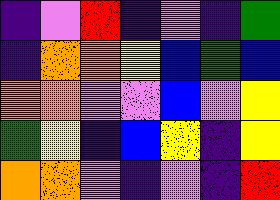[["indigo", "violet", "red", "indigo", "violet", "indigo", "green"], ["indigo", "orange", "orange", "yellow", "blue", "green", "blue"], ["orange", "orange", "violet", "violet", "blue", "violet", "yellow"], ["green", "yellow", "indigo", "blue", "yellow", "indigo", "yellow"], ["orange", "orange", "violet", "indigo", "violet", "indigo", "red"]]